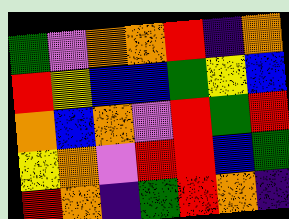[["green", "violet", "orange", "orange", "red", "indigo", "orange"], ["red", "yellow", "blue", "blue", "green", "yellow", "blue"], ["orange", "blue", "orange", "violet", "red", "green", "red"], ["yellow", "orange", "violet", "red", "red", "blue", "green"], ["red", "orange", "indigo", "green", "red", "orange", "indigo"]]